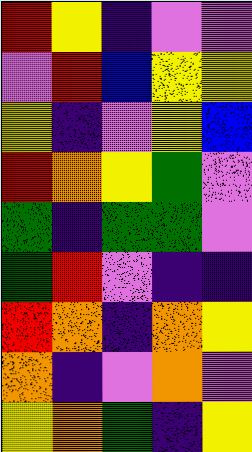[["red", "yellow", "indigo", "violet", "violet"], ["violet", "red", "blue", "yellow", "yellow"], ["yellow", "indigo", "violet", "yellow", "blue"], ["red", "orange", "yellow", "green", "violet"], ["green", "indigo", "green", "green", "violet"], ["green", "red", "violet", "indigo", "indigo"], ["red", "orange", "indigo", "orange", "yellow"], ["orange", "indigo", "violet", "orange", "violet"], ["yellow", "orange", "green", "indigo", "yellow"]]